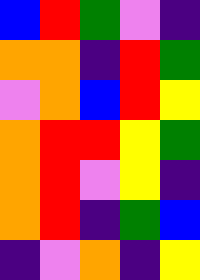[["blue", "red", "green", "violet", "indigo"], ["orange", "orange", "indigo", "red", "green"], ["violet", "orange", "blue", "red", "yellow"], ["orange", "red", "red", "yellow", "green"], ["orange", "red", "violet", "yellow", "indigo"], ["orange", "red", "indigo", "green", "blue"], ["indigo", "violet", "orange", "indigo", "yellow"]]